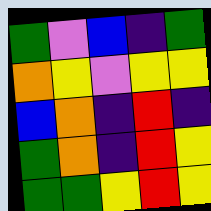[["green", "violet", "blue", "indigo", "green"], ["orange", "yellow", "violet", "yellow", "yellow"], ["blue", "orange", "indigo", "red", "indigo"], ["green", "orange", "indigo", "red", "yellow"], ["green", "green", "yellow", "red", "yellow"]]